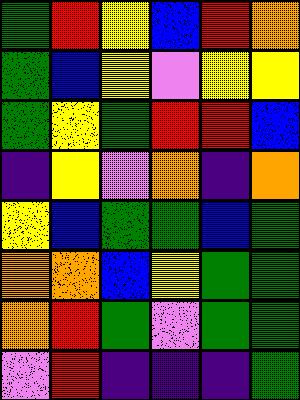[["green", "red", "yellow", "blue", "red", "orange"], ["green", "blue", "yellow", "violet", "yellow", "yellow"], ["green", "yellow", "green", "red", "red", "blue"], ["indigo", "yellow", "violet", "orange", "indigo", "orange"], ["yellow", "blue", "green", "green", "blue", "green"], ["orange", "orange", "blue", "yellow", "green", "green"], ["orange", "red", "green", "violet", "green", "green"], ["violet", "red", "indigo", "indigo", "indigo", "green"]]